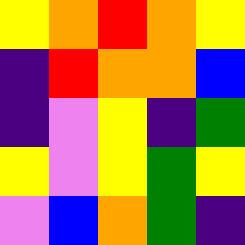[["yellow", "orange", "red", "orange", "yellow"], ["indigo", "red", "orange", "orange", "blue"], ["indigo", "violet", "yellow", "indigo", "green"], ["yellow", "violet", "yellow", "green", "yellow"], ["violet", "blue", "orange", "green", "indigo"]]